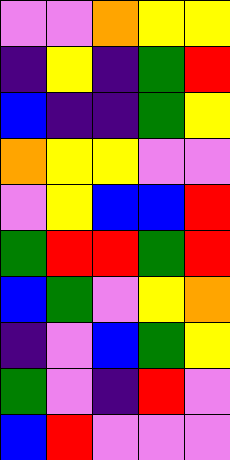[["violet", "violet", "orange", "yellow", "yellow"], ["indigo", "yellow", "indigo", "green", "red"], ["blue", "indigo", "indigo", "green", "yellow"], ["orange", "yellow", "yellow", "violet", "violet"], ["violet", "yellow", "blue", "blue", "red"], ["green", "red", "red", "green", "red"], ["blue", "green", "violet", "yellow", "orange"], ["indigo", "violet", "blue", "green", "yellow"], ["green", "violet", "indigo", "red", "violet"], ["blue", "red", "violet", "violet", "violet"]]